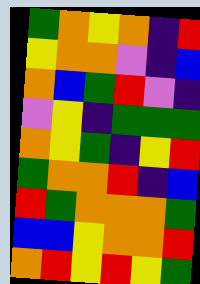[["green", "orange", "yellow", "orange", "indigo", "red"], ["yellow", "orange", "orange", "violet", "indigo", "blue"], ["orange", "blue", "green", "red", "violet", "indigo"], ["violet", "yellow", "indigo", "green", "green", "green"], ["orange", "yellow", "green", "indigo", "yellow", "red"], ["green", "orange", "orange", "red", "indigo", "blue"], ["red", "green", "orange", "orange", "orange", "green"], ["blue", "blue", "yellow", "orange", "orange", "red"], ["orange", "red", "yellow", "red", "yellow", "green"]]